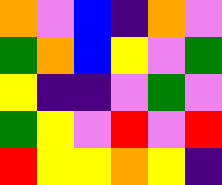[["orange", "violet", "blue", "indigo", "orange", "violet"], ["green", "orange", "blue", "yellow", "violet", "green"], ["yellow", "indigo", "indigo", "violet", "green", "violet"], ["green", "yellow", "violet", "red", "violet", "red"], ["red", "yellow", "yellow", "orange", "yellow", "indigo"]]